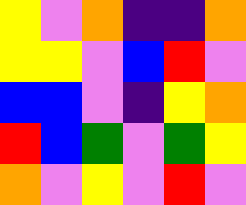[["yellow", "violet", "orange", "indigo", "indigo", "orange"], ["yellow", "yellow", "violet", "blue", "red", "violet"], ["blue", "blue", "violet", "indigo", "yellow", "orange"], ["red", "blue", "green", "violet", "green", "yellow"], ["orange", "violet", "yellow", "violet", "red", "violet"]]